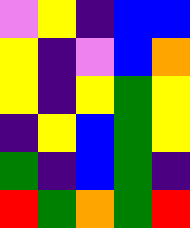[["violet", "yellow", "indigo", "blue", "blue"], ["yellow", "indigo", "violet", "blue", "orange"], ["yellow", "indigo", "yellow", "green", "yellow"], ["indigo", "yellow", "blue", "green", "yellow"], ["green", "indigo", "blue", "green", "indigo"], ["red", "green", "orange", "green", "red"]]